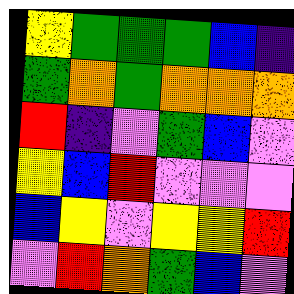[["yellow", "green", "green", "green", "blue", "indigo"], ["green", "orange", "green", "orange", "orange", "orange"], ["red", "indigo", "violet", "green", "blue", "violet"], ["yellow", "blue", "red", "violet", "violet", "violet"], ["blue", "yellow", "violet", "yellow", "yellow", "red"], ["violet", "red", "orange", "green", "blue", "violet"]]